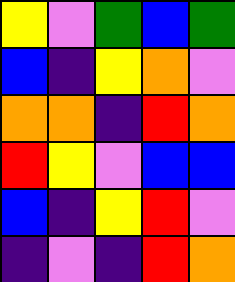[["yellow", "violet", "green", "blue", "green"], ["blue", "indigo", "yellow", "orange", "violet"], ["orange", "orange", "indigo", "red", "orange"], ["red", "yellow", "violet", "blue", "blue"], ["blue", "indigo", "yellow", "red", "violet"], ["indigo", "violet", "indigo", "red", "orange"]]